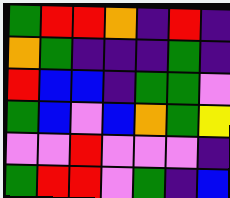[["green", "red", "red", "orange", "indigo", "red", "indigo"], ["orange", "green", "indigo", "indigo", "indigo", "green", "indigo"], ["red", "blue", "blue", "indigo", "green", "green", "violet"], ["green", "blue", "violet", "blue", "orange", "green", "yellow"], ["violet", "violet", "red", "violet", "violet", "violet", "indigo"], ["green", "red", "red", "violet", "green", "indigo", "blue"]]